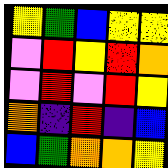[["yellow", "green", "blue", "yellow", "yellow"], ["violet", "red", "yellow", "red", "orange"], ["violet", "red", "violet", "red", "yellow"], ["orange", "indigo", "red", "indigo", "blue"], ["blue", "green", "orange", "orange", "yellow"]]